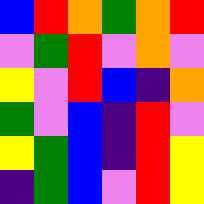[["blue", "red", "orange", "green", "orange", "red"], ["violet", "green", "red", "violet", "orange", "violet"], ["yellow", "violet", "red", "blue", "indigo", "orange"], ["green", "violet", "blue", "indigo", "red", "violet"], ["yellow", "green", "blue", "indigo", "red", "yellow"], ["indigo", "green", "blue", "violet", "red", "yellow"]]